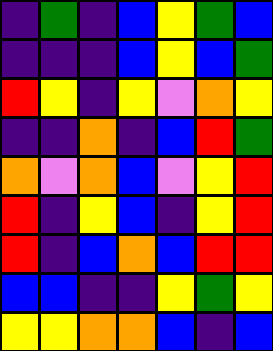[["indigo", "green", "indigo", "blue", "yellow", "green", "blue"], ["indigo", "indigo", "indigo", "blue", "yellow", "blue", "green"], ["red", "yellow", "indigo", "yellow", "violet", "orange", "yellow"], ["indigo", "indigo", "orange", "indigo", "blue", "red", "green"], ["orange", "violet", "orange", "blue", "violet", "yellow", "red"], ["red", "indigo", "yellow", "blue", "indigo", "yellow", "red"], ["red", "indigo", "blue", "orange", "blue", "red", "red"], ["blue", "blue", "indigo", "indigo", "yellow", "green", "yellow"], ["yellow", "yellow", "orange", "orange", "blue", "indigo", "blue"]]